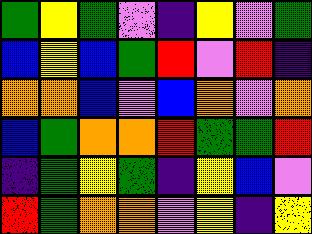[["green", "yellow", "green", "violet", "indigo", "yellow", "violet", "green"], ["blue", "yellow", "blue", "green", "red", "violet", "red", "indigo"], ["orange", "orange", "blue", "violet", "blue", "orange", "violet", "orange"], ["blue", "green", "orange", "orange", "red", "green", "green", "red"], ["indigo", "green", "yellow", "green", "indigo", "yellow", "blue", "violet"], ["red", "green", "orange", "orange", "violet", "yellow", "indigo", "yellow"]]